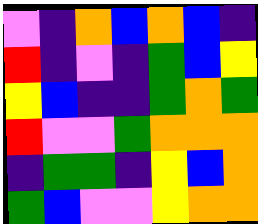[["violet", "indigo", "orange", "blue", "orange", "blue", "indigo"], ["red", "indigo", "violet", "indigo", "green", "blue", "yellow"], ["yellow", "blue", "indigo", "indigo", "green", "orange", "green"], ["red", "violet", "violet", "green", "orange", "orange", "orange"], ["indigo", "green", "green", "indigo", "yellow", "blue", "orange"], ["green", "blue", "violet", "violet", "yellow", "orange", "orange"]]